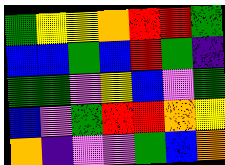[["green", "yellow", "yellow", "orange", "red", "red", "green"], ["blue", "blue", "green", "blue", "red", "green", "indigo"], ["green", "green", "violet", "yellow", "blue", "violet", "green"], ["blue", "violet", "green", "red", "red", "orange", "yellow"], ["orange", "indigo", "violet", "violet", "green", "blue", "orange"]]